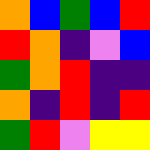[["orange", "blue", "green", "blue", "red"], ["red", "orange", "indigo", "violet", "blue"], ["green", "orange", "red", "indigo", "indigo"], ["orange", "indigo", "red", "indigo", "red"], ["green", "red", "violet", "yellow", "yellow"]]